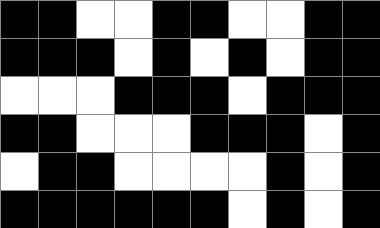[["black", "black", "white", "white", "black", "black", "white", "white", "black", "black"], ["black", "black", "black", "white", "black", "white", "black", "white", "black", "black"], ["white", "white", "white", "black", "black", "black", "white", "black", "black", "black"], ["black", "black", "white", "white", "white", "black", "black", "black", "white", "black"], ["white", "black", "black", "white", "white", "white", "white", "black", "white", "black"], ["black", "black", "black", "black", "black", "black", "white", "black", "white", "black"]]